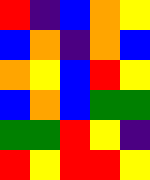[["red", "indigo", "blue", "orange", "yellow"], ["blue", "orange", "indigo", "orange", "blue"], ["orange", "yellow", "blue", "red", "yellow"], ["blue", "orange", "blue", "green", "green"], ["green", "green", "red", "yellow", "indigo"], ["red", "yellow", "red", "red", "yellow"]]